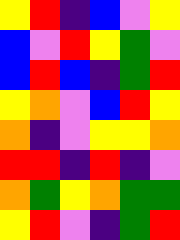[["yellow", "red", "indigo", "blue", "violet", "yellow"], ["blue", "violet", "red", "yellow", "green", "violet"], ["blue", "red", "blue", "indigo", "green", "red"], ["yellow", "orange", "violet", "blue", "red", "yellow"], ["orange", "indigo", "violet", "yellow", "yellow", "orange"], ["red", "red", "indigo", "red", "indigo", "violet"], ["orange", "green", "yellow", "orange", "green", "green"], ["yellow", "red", "violet", "indigo", "green", "red"]]